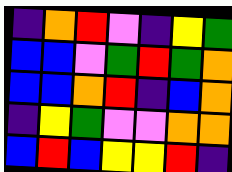[["indigo", "orange", "red", "violet", "indigo", "yellow", "green"], ["blue", "blue", "violet", "green", "red", "green", "orange"], ["blue", "blue", "orange", "red", "indigo", "blue", "orange"], ["indigo", "yellow", "green", "violet", "violet", "orange", "orange"], ["blue", "red", "blue", "yellow", "yellow", "red", "indigo"]]